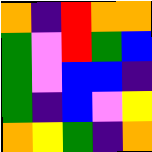[["orange", "indigo", "red", "orange", "orange"], ["green", "violet", "red", "green", "blue"], ["green", "violet", "blue", "blue", "indigo"], ["green", "indigo", "blue", "violet", "yellow"], ["orange", "yellow", "green", "indigo", "orange"]]